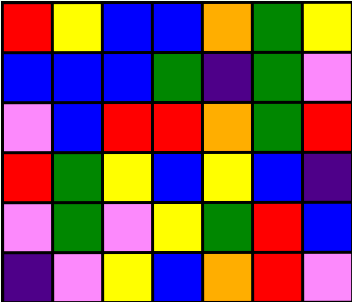[["red", "yellow", "blue", "blue", "orange", "green", "yellow"], ["blue", "blue", "blue", "green", "indigo", "green", "violet"], ["violet", "blue", "red", "red", "orange", "green", "red"], ["red", "green", "yellow", "blue", "yellow", "blue", "indigo"], ["violet", "green", "violet", "yellow", "green", "red", "blue"], ["indigo", "violet", "yellow", "blue", "orange", "red", "violet"]]